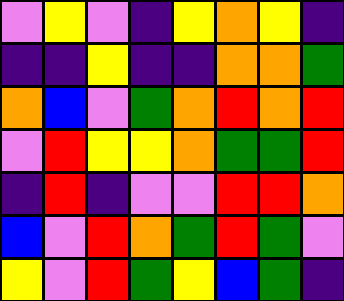[["violet", "yellow", "violet", "indigo", "yellow", "orange", "yellow", "indigo"], ["indigo", "indigo", "yellow", "indigo", "indigo", "orange", "orange", "green"], ["orange", "blue", "violet", "green", "orange", "red", "orange", "red"], ["violet", "red", "yellow", "yellow", "orange", "green", "green", "red"], ["indigo", "red", "indigo", "violet", "violet", "red", "red", "orange"], ["blue", "violet", "red", "orange", "green", "red", "green", "violet"], ["yellow", "violet", "red", "green", "yellow", "blue", "green", "indigo"]]